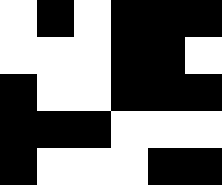[["white", "black", "white", "black", "black", "black"], ["white", "white", "white", "black", "black", "white"], ["black", "white", "white", "black", "black", "black"], ["black", "black", "black", "white", "white", "white"], ["black", "white", "white", "white", "black", "black"]]